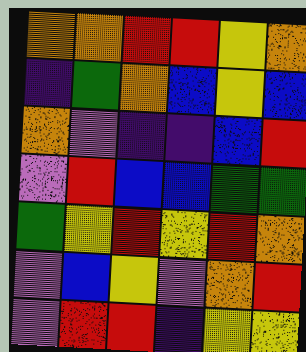[["orange", "orange", "red", "red", "yellow", "orange"], ["indigo", "green", "orange", "blue", "yellow", "blue"], ["orange", "violet", "indigo", "indigo", "blue", "red"], ["violet", "red", "blue", "blue", "green", "green"], ["green", "yellow", "red", "yellow", "red", "orange"], ["violet", "blue", "yellow", "violet", "orange", "red"], ["violet", "red", "red", "indigo", "yellow", "yellow"]]